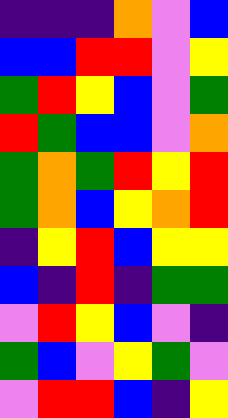[["indigo", "indigo", "indigo", "orange", "violet", "blue"], ["blue", "blue", "red", "red", "violet", "yellow"], ["green", "red", "yellow", "blue", "violet", "green"], ["red", "green", "blue", "blue", "violet", "orange"], ["green", "orange", "green", "red", "yellow", "red"], ["green", "orange", "blue", "yellow", "orange", "red"], ["indigo", "yellow", "red", "blue", "yellow", "yellow"], ["blue", "indigo", "red", "indigo", "green", "green"], ["violet", "red", "yellow", "blue", "violet", "indigo"], ["green", "blue", "violet", "yellow", "green", "violet"], ["violet", "red", "red", "blue", "indigo", "yellow"]]